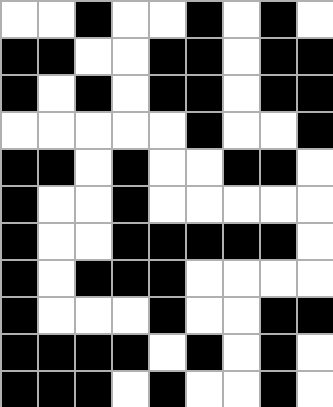[["white", "white", "black", "white", "white", "black", "white", "black", "white"], ["black", "black", "white", "white", "black", "black", "white", "black", "black"], ["black", "white", "black", "white", "black", "black", "white", "black", "black"], ["white", "white", "white", "white", "white", "black", "white", "white", "black"], ["black", "black", "white", "black", "white", "white", "black", "black", "white"], ["black", "white", "white", "black", "white", "white", "white", "white", "white"], ["black", "white", "white", "black", "black", "black", "black", "black", "white"], ["black", "white", "black", "black", "black", "white", "white", "white", "white"], ["black", "white", "white", "white", "black", "white", "white", "black", "black"], ["black", "black", "black", "black", "white", "black", "white", "black", "white"], ["black", "black", "black", "white", "black", "white", "white", "black", "white"]]